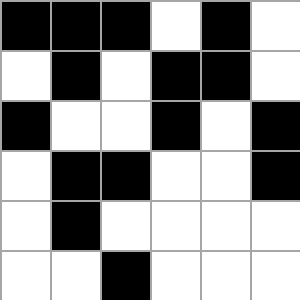[["black", "black", "black", "white", "black", "white"], ["white", "black", "white", "black", "black", "white"], ["black", "white", "white", "black", "white", "black"], ["white", "black", "black", "white", "white", "black"], ["white", "black", "white", "white", "white", "white"], ["white", "white", "black", "white", "white", "white"]]